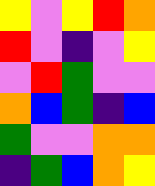[["yellow", "violet", "yellow", "red", "orange"], ["red", "violet", "indigo", "violet", "yellow"], ["violet", "red", "green", "violet", "violet"], ["orange", "blue", "green", "indigo", "blue"], ["green", "violet", "violet", "orange", "orange"], ["indigo", "green", "blue", "orange", "yellow"]]